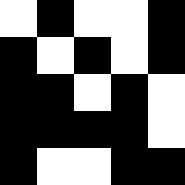[["white", "black", "white", "white", "black"], ["black", "white", "black", "white", "black"], ["black", "black", "white", "black", "white"], ["black", "black", "black", "black", "white"], ["black", "white", "white", "black", "black"]]